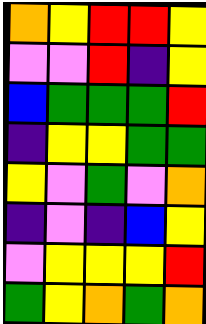[["orange", "yellow", "red", "red", "yellow"], ["violet", "violet", "red", "indigo", "yellow"], ["blue", "green", "green", "green", "red"], ["indigo", "yellow", "yellow", "green", "green"], ["yellow", "violet", "green", "violet", "orange"], ["indigo", "violet", "indigo", "blue", "yellow"], ["violet", "yellow", "yellow", "yellow", "red"], ["green", "yellow", "orange", "green", "orange"]]